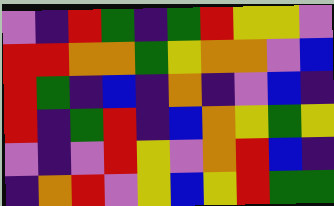[["violet", "indigo", "red", "green", "indigo", "green", "red", "yellow", "yellow", "violet"], ["red", "red", "orange", "orange", "green", "yellow", "orange", "orange", "violet", "blue"], ["red", "green", "indigo", "blue", "indigo", "orange", "indigo", "violet", "blue", "indigo"], ["red", "indigo", "green", "red", "indigo", "blue", "orange", "yellow", "green", "yellow"], ["violet", "indigo", "violet", "red", "yellow", "violet", "orange", "red", "blue", "indigo"], ["indigo", "orange", "red", "violet", "yellow", "blue", "yellow", "red", "green", "green"]]